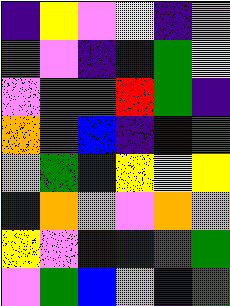[["indigo", "yellow", "violet", "yellow", "indigo", "orange"], ["green", "violet", "indigo", "blue", "green", "yellow"], ["violet", "red", "red", "red", "green", "indigo"], ["orange", "red", "blue", "indigo", "blue", "green"], ["violet", "green", "indigo", "yellow", "yellow", "yellow"], ["indigo", "orange", "orange", "violet", "orange", "orange"], ["yellow", "violet", "blue", "indigo", "red", "green"], ["violet", "green", "blue", "violet", "indigo", "green"]]